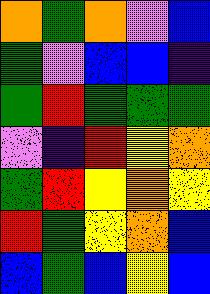[["orange", "green", "orange", "violet", "blue"], ["green", "violet", "blue", "blue", "indigo"], ["green", "red", "green", "green", "green"], ["violet", "indigo", "red", "yellow", "orange"], ["green", "red", "yellow", "orange", "yellow"], ["red", "green", "yellow", "orange", "blue"], ["blue", "green", "blue", "yellow", "blue"]]